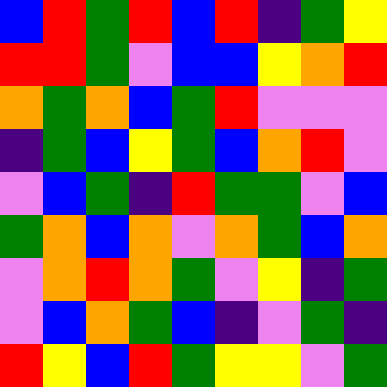[["blue", "red", "green", "red", "blue", "red", "indigo", "green", "yellow"], ["red", "red", "green", "violet", "blue", "blue", "yellow", "orange", "red"], ["orange", "green", "orange", "blue", "green", "red", "violet", "violet", "violet"], ["indigo", "green", "blue", "yellow", "green", "blue", "orange", "red", "violet"], ["violet", "blue", "green", "indigo", "red", "green", "green", "violet", "blue"], ["green", "orange", "blue", "orange", "violet", "orange", "green", "blue", "orange"], ["violet", "orange", "red", "orange", "green", "violet", "yellow", "indigo", "green"], ["violet", "blue", "orange", "green", "blue", "indigo", "violet", "green", "indigo"], ["red", "yellow", "blue", "red", "green", "yellow", "yellow", "violet", "green"]]